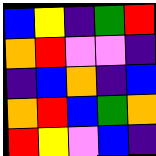[["blue", "yellow", "indigo", "green", "red"], ["orange", "red", "violet", "violet", "indigo"], ["indigo", "blue", "orange", "indigo", "blue"], ["orange", "red", "blue", "green", "orange"], ["red", "yellow", "violet", "blue", "indigo"]]